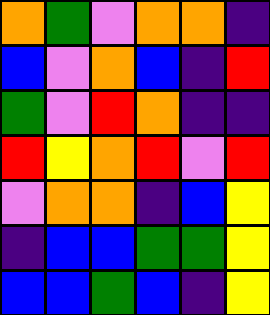[["orange", "green", "violet", "orange", "orange", "indigo"], ["blue", "violet", "orange", "blue", "indigo", "red"], ["green", "violet", "red", "orange", "indigo", "indigo"], ["red", "yellow", "orange", "red", "violet", "red"], ["violet", "orange", "orange", "indigo", "blue", "yellow"], ["indigo", "blue", "blue", "green", "green", "yellow"], ["blue", "blue", "green", "blue", "indigo", "yellow"]]